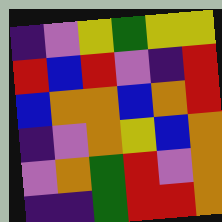[["indigo", "violet", "yellow", "green", "yellow", "yellow"], ["red", "blue", "red", "violet", "indigo", "red"], ["blue", "orange", "orange", "blue", "orange", "red"], ["indigo", "violet", "orange", "yellow", "blue", "orange"], ["violet", "orange", "green", "red", "violet", "orange"], ["indigo", "indigo", "green", "red", "red", "orange"]]